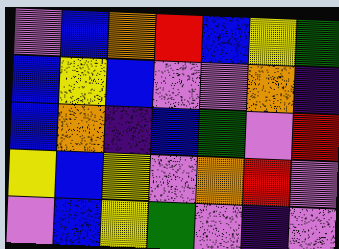[["violet", "blue", "orange", "red", "blue", "yellow", "green"], ["blue", "yellow", "blue", "violet", "violet", "orange", "indigo"], ["blue", "orange", "indigo", "blue", "green", "violet", "red"], ["yellow", "blue", "yellow", "violet", "orange", "red", "violet"], ["violet", "blue", "yellow", "green", "violet", "indigo", "violet"]]